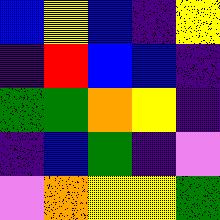[["blue", "yellow", "blue", "indigo", "yellow"], ["indigo", "red", "blue", "blue", "indigo"], ["green", "green", "orange", "yellow", "indigo"], ["indigo", "blue", "green", "indigo", "violet"], ["violet", "orange", "yellow", "yellow", "green"]]